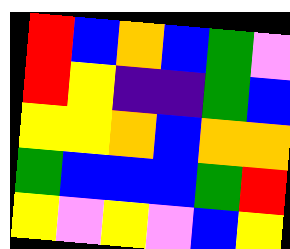[["red", "blue", "orange", "blue", "green", "violet"], ["red", "yellow", "indigo", "indigo", "green", "blue"], ["yellow", "yellow", "orange", "blue", "orange", "orange"], ["green", "blue", "blue", "blue", "green", "red"], ["yellow", "violet", "yellow", "violet", "blue", "yellow"]]